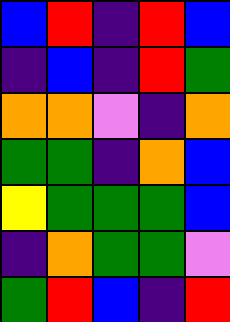[["blue", "red", "indigo", "red", "blue"], ["indigo", "blue", "indigo", "red", "green"], ["orange", "orange", "violet", "indigo", "orange"], ["green", "green", "indigo", "orange", "blue"], ["yellow", "green", "green", "green", "blue"], ["indigo", "orange", "green", "green", "violet"], ["green", "red", "blue", "indigo", "red"]]